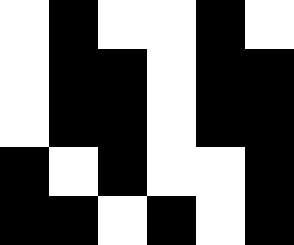[["white", "black", "white", "white", "black", "white"], ["white", "black", "black", "white", "black", "black"], ["white", "black", "black", "white", "black", "black"], ["black", "white", "black", "white", "white", "black"], ["black", "black", "white", "black", "white", "black"]]